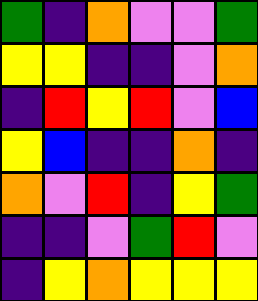[["green", "indigo", "orange", "violet", "violet", "green"], ["yellow", "yellow", "indigo", "indigo", "violet", "orange"], ["indigo", "red", "yellow", "red", "violet", "blue"], ["yellow", "blue", "indigo", "indigo", "orange", "indigo"], ["orange", "violet", "red", "indigo", "yellow", "green"], ["indigo", "indigo", "violet", "green", "red", "violet"], ["indigo", "yellow", "orange", "yellow", "yellow", "yellow"]]